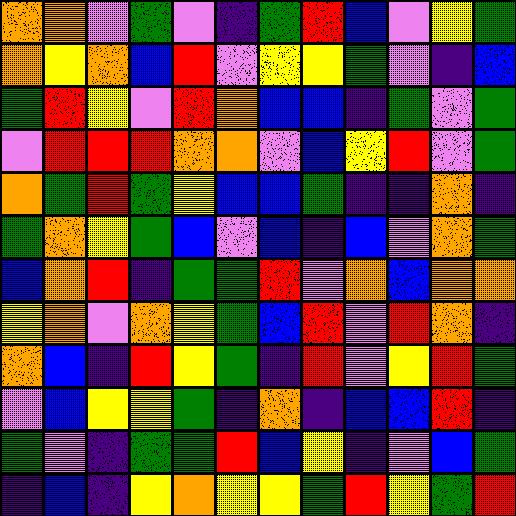[["orange", "orange", "violet", "green", "violet", "indigo", "green", "red", "blue", "violet", "yellow", "green"], ["orange", "yellow", "orange", "blue", "red", "violet", "yellow", "yellow", "green", "violet", "indigo", "blue"], ["green", "red", "yellow", "violet", "red", "orange", "blue", "blue", "indigo", "green", "violet", "green"], ["violet", "red", "red", "red", "orange", "orange", "violet", "blue", "yellow", "red", "violet", "green"], ["orange", "green", "red", "green", "yellow", "blue", "blue", "green", "indigo", "indigo", "orange", "indigo"], ["green", "orange", "yellow", "green", "blue", "violet", "blue", "indigo", "blue", "violet", "orange", "green"], ["blue", "orange", "red", "indigo", "green", "green", "red", "violet", "orange", "blue", "orange", "orange"], ["yellow", "orange", "violet", "orange", "yellow", "green", "blue", "red", "violet", "red", "orange", "indigo"], ["orange", "blue", "indigo", "red", "yellow", "green", "indigo", "red", "violet", "yellow", "red", "green"], ["violet", "blue", "yellow", "yellow", "green", "indigo", "orange", "indigo", "blue", "blue", "red", "indigo"], ["green", "violet", "indigo", "green", "green", "red", "blue", "yellow", "indigo", "violet", "blue", "green"], ["indigo", "blue", "indigo", "yellow", "orange", "yellow", "yellow", "green", "red", "yellow", "green", "red"]]